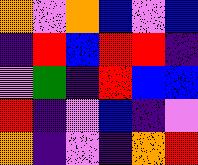[["orange", "violet", "orange", "blue", "violet", "blue"], ["indigo", "red", "blue", "red", "red", "indigo"], ["violet", "green", "indigo", "red", "blue", "blue"], ["red", "indigo", "violet", "blue", "indigo", "violet"], ["orange", "indigo", "violet", "indigo", "orange", "red"]]